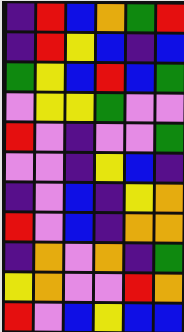[["indigo", "red", "blue", "orange", "green", "red"], ["indigo", "red", "yellow", "blue", "indigo", "blue"], ["green", "yellow", "blue", "red", "blue", "green"], ["violet", "yellow", "yellow", "green", "violet", "violet"], ["red", "violet", "indigo", "violet", "violet", "green"], ["violet", "violet", "indigo", "yellow", "blue", "indigo"], ["indigo", "violet", "blue", "indigo", "yellow", "orange"], ["red", "violet", "blue", "indigo", "orange", "orange"], ["indigo", "orange", "violet", "orange", "indigo", "green"], ["yellow", "orange", "violet", "violet", "red", "orange"], ["red", "violet", "blue", "yellow", "blue", "blue"]]